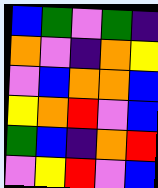[["blue", "green", "violet", "green", "indigo"], ["orange", "violet", "indigo", "orange", "yellow"], ["violet", "blue", "orange", "orange", "blue"], ["yellow", "orange", "red", "violet", "blue"], ["green", "blue", "indigo", "orange", "red"], ["violet", "yellow", "red", "violet", "blue"]]